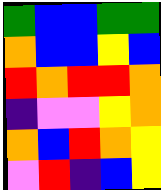[["green", "blue", "blue", "green", "green"], ["orange", "blue", "blue", "yellow", "blue"], ["red", "orange", "red", "red", "orange"], ["indigo", "violet", "violet", "yellow", "orange"], ["orange", "blue", "red", "orange", "yellow"], ["violet", "red", "indigo", "blue", "yellow"]]